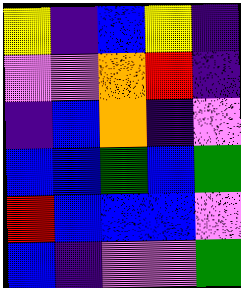[["yellow", "indigo", "blue", "yellow", "indigo"], ["violet", "violet", "orange", "red", "indigo"], ["indigo", "blue", "orange", "indigo", "violet"], ["blue", "blue", "green", "blue", "green"], ["red", "blue", "blue", "blue", "violet"], ["blue", "indigo", "violet", "violet", "green"]]